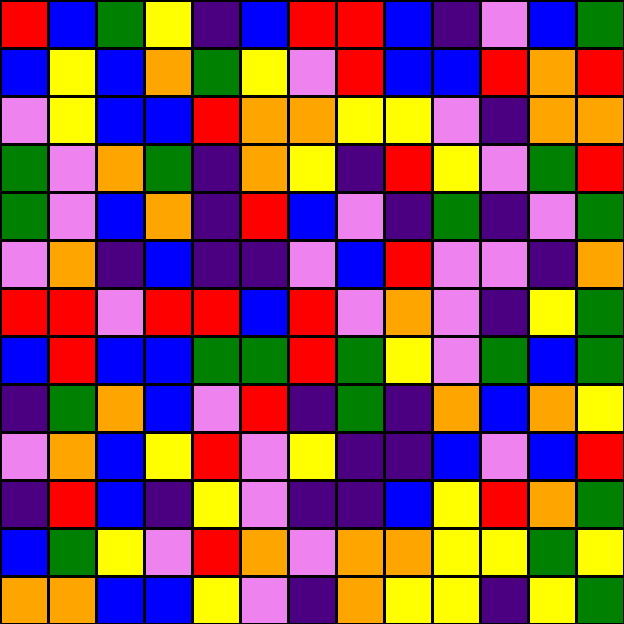[["red", "blue", "green", "yellow", "indigo", "blue", "red", "red", "blue", "indigo", "violet", "blue", "green"], ["blue", "yellow", "blue", "orange", "green", "yellow", "violet", "red", "blue", "blue", "red", "orange", "red"], ["violet", "yellow", "blue", "blue", "red", "orange", "orange", "yellow", "yellow", "violet", "indigo", "orange", "orange"], ["green", "violet", "orange", "green", "indigo", "orange", "yellow", "indigo", "red", "yellow", "violet", "green", "red"], ["green", "violet", "blue", "orange", "indigo", "red", "blue", "violet", "indigo", "green", "indigo", "violet", "green"], ["violet", "orange", "indigo", "blue", "indigo", "indigo", "violet", "blue", "red", "violet", "violet", "indigo", "orange"], ["red", "red", "violet", "red", "red", "blue", "red", "violet", "orange", "violet", "indigo", "yellow", "green"], ["blue", "red", "blue", "blue", "green", "green", "red", "green", "yellow", "violet", "green", "blue", "green"], ["indigo", "green", "orange", "blue", "violet", "red", "indigo", "green", "indigo", "orange", "blue", "orange", "yellow"], ["violet", "orange", "blue", "yellow", "red", "violet", "yellow", "indigo", "indigo", "blue", "violet", "blue", "red"], ["indigo", "red", "blue", "indigo", "yellow", "violet", "indigo", "indigo", "blue", "yellow", "red", "orange", "green"], ["blue", "green", "yellow", "violet", "red", "orange", "violet", "orange", "orange", "yellow", "yellow", "green", "yellow"], ["orange", "orange", "blue", "blue", "yellow", "violet", "indigo", "orange", "yellow", "yellow", "indigo", "yellow", "green"]]